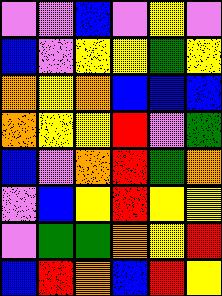[["violet", "violet", "blue", "violet", "yellow", "violet"], ["blue", "violet", "yellow", "yellow", "green", "yellow"], ["orange", "yellow", "orange", "blue", "blue", "blue"], ["orange", "yellow", "yellow", "red", "violet", "green"], ["blue", "violet", "orange", "red", "green", "orange"], ["violet", "blue", "yellow", "red", "yellow", "yellow"], ["violet", "green", "green", "orange", "yellow", "red"], ["blue", "red", "orange", "blue", "red", "yellow"]]